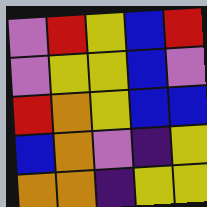[["violet", "red", "yellow", "blue", "red"], ["violet", "yellow", "yellow", "blue", "violet"], ["red", "orange", "yellow", "blue", "blue"], ["blue", "orange", "violet", "indigo", "yellow"], ["orange", "orange", "indigo", "yellow", "yellow"]]